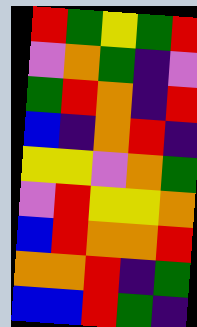[["red", "green", "yellow", "green", "red"], ["violet", "orange", "green", "indigo", "violet"], ["green", "red", "orange", "indigo", "red"], ["blue", "indigo", "orange", "red", "indigo"], ["yellow", "yellow", "violet", "orange", "green"], ["violet", "red", "yellow", "yellow", "orange"], ["blue", "red", "orange", "orange", "red"], ["orange", "orange", "red", "indigo", "green"], ["blue", "blue", "red", "green", "indigo"]]